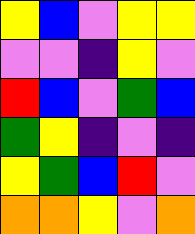[["yellow", "blue", "violet", "yellow", "yellow"], ["violet", "violet", "indigo", "yellow", "violet"], ["red", "blue", "violet", "green", "blue"], ["green", "yellow", "indigo", "violet", "indigo"], ["yellow", "green", "blue", "red", "violet"], ["orange", "orange", "yellow", "violet", "orange"]]